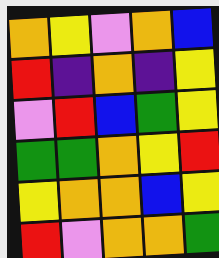[["orange", "yellow", "violet", "orange", "blue"], ["red", "indigo", "orange", "indigo", "yellow"], ["violet", "red", "blue", "green", "yellow"], ["green", "green", "orange", "yellow", "red"], ["yellow", "orange", "orange", "blue", "yellow"], ["red", "violet", "orange", "orange", "green"]]